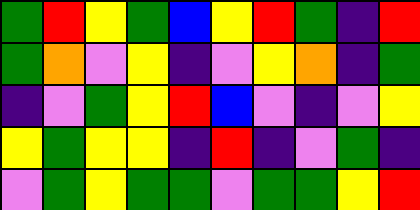[["green", "red", "yellow", "green", "blue", "yellow", "red", "green", "indigo", "red"], ["green", "orange", "violet", "yellow", "indigo", "violet", "yellow", "orange", "indigo", "green"], ["indigo", "violet", "green", "yellow", "red", "blue", "violet", "indigo", "violet", "yellow"], ["yellow", "green", "yellow", "yellow", "indigo", "red", "indigo", "violet", "green", "indigo"], ["violet", "green", "yellow", "green", "green", "violet", "green", "green", "yellow", "red"]]